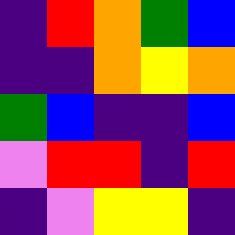[["indigo", "red", "orange", "green", "blue"], ["indigo", "indigo", "orange", "yellow", "orange"], ["green", "blue", "indigo", "indigo", "blue"], ["violet", "red", "red", "indigo", "red"], ["indigo", "violet", "yellow", "yellow", "indigo"]]